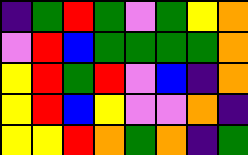[["indigo", "green", "red", "green", "violet", "green", "yellow", "orange"], ["violet", "red", "blue", "green", "green", "green", "green", "orange"], ["yellow", "red", "green", "red", "violet", "blue", "indigo", "orange"], ["yellow", "red", "blue", "yellow", "violet", "violet", "orange", "indigo"], ["yellow", "yellow", "red", "orange", "green", "orange", "indigo", "green"]]